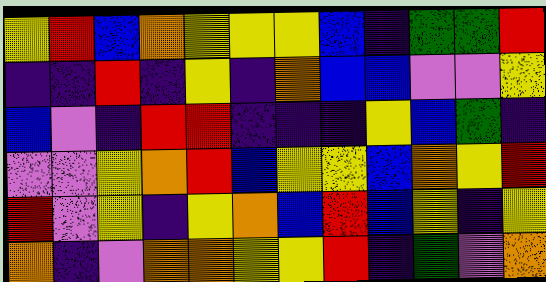[["yellow", "red", "blue", "orange", "yellow", "yellow", "yellow", "blue", "indigo", "green", "green", "red"], ["indigo", "indigo", "red", "indigo", "yellow", "indigo", "orange", "blue", "blue", "violet", "violet", "yellow"], ["blue", "violet", "indigo", "red", "red", "indigo", "indigo", "indigo", "yellow", "blue", "green", "indigo"], ["violet", "violet", "yellow", "orange", "red", "blue", "yellow", "yellow", "blue", "orange", "yellow", "red"], ["red", "violet", "yellow", "indigo", "yellow", "orange", "blue", "red", "blue", "yellow", "indigo", "yellow"], ["orange", "indigo", "violet", "orange", "orange", "yellow", "yellow", "red", "indigo", "green", "violet", "orange"]]